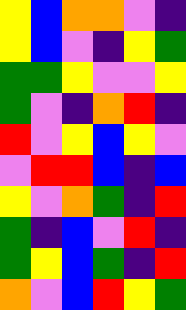[["yellow", "blue", "orange", "orange", "violet", "indigo"], ["yellow", "blue", "violet", "indigo", "yellow", "green"], ["green", "green", "yellow", "violet", "violet", "yellow"], ["green", "violet", "indigo", "orange", "red", "indigo"], ["red", "violet", "yellow", "blue", "yellow", "violet"], ["violet", "red", "red", "blue", "indigo", "blue"], ["yellow", "violet", "orange", "green", "indigo", "red"], ["green", "indigo", "blue", "violet", "red", "indigo"], ["green", "yellow", "blue", "green", "indigo", "red"], ["orange", "violet", "blue", "red", "yellow", "green"]]